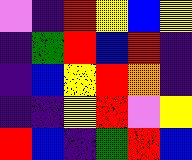[["violet", "indigo", "red", "yellow", "blue", "yellow"], ["indigo", "green", "red", "blue", "red", "indigo"], ["indigo", "blue", "yellow", "red", "orange", "indigo"], ["indigo", "indigo", "yellow", "red", "violet", "yellow"], ["red", "blue", "indigo", "green", "red", "blue"]]